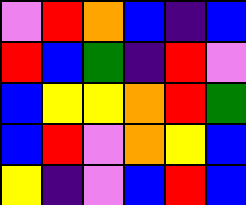[["violet", "red", "orange", "blue", "indigo", "blue"], ["red", "blue", "green", "indigo", "red", "violet"], ["blue", "yellow", "yellow", "orange", "red", "green"], ["blue", "red", "violet", "orange", "yellow", "blue"], ["yellow", "indigo", "violet", "blue", "red", "blue"]]